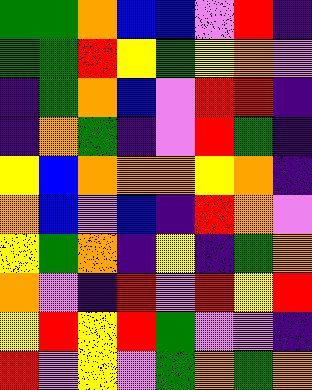[["green", "green", "orange", "blue", "blue", "violet", "red", "indigo"], ["green", "green", "red", "yellow", "green", "yellow", "orange", "violet"], ["indigo", "green", "orange", "blue", "violet", "red", "red", "indigo"], ["indigo", "orange", "green", "indigo", "violet", "red", "green", "indigo"], ["yellow", "blue", "orange", "orange", "orange", "yellow", "orange", "indigo"], ["orange", "blue", "violet", "blue", "indigo", "red", "orange", "violet"], ["yellow", "green", "orange", "indigo", "yellow", "indigo", "green", "orange"], ["orange", "violet", "indigo", "red", "violet", "red", "yellow", "red"], ["yellow", "red", "yellow", "red", "green", "violet", "violet", "indigo"], ["red", "violet", "yellow", "violet", "green", "orange", "green", "orange"]]